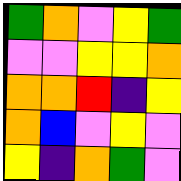[["green", "orange", "violet", "yellow", "green"], ["violet", "violet", "yellow", "yellow", "orange"], ["orange", "orange", "red", "indigo", "yellow"], ["orange", "blue", "violet", "yellow", "violet"], ["yellow", "indigo", "orange", "green", "violet"]]